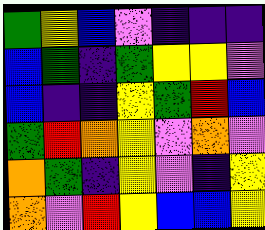[["green", "yellow", "blue", "violet", "indigo", "indigo", "indigo"], ["blue", "green", "indigo", "green", "yellow", "yellow", "violet"], ["blue", "indigo", "indigo", "yellow", "green", "red", "blue"], ["green", "red", "orange", "yellow", "violet", "orange", "violet"], ["orange", "green", "indigo", "yellow", "violet", "indigo", "yellow"], ["orange", "violet", "red", "yellow", "blue", "blue", "yellow"]]